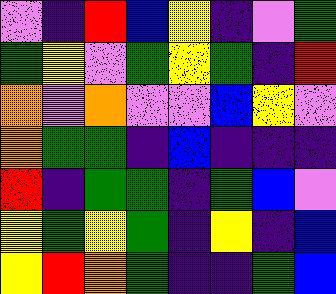[["violet", "indigo", "red", "blue", "yellow", "indigo", "violet", "green"], ["green", "yellow", "violet", "green", "yellow", "green", "indigo", "red"], ["orange", "violet", "orange", "violet", "violet", "blue", "yellow", "violet"], ["orange", "green", "green", "indigo", "blue", "indigo", "indigo", "indigo"], ["red", "indigo", "green", "green", "indigo", "green", "blue", "violet"], ["yellow", "green", "yellow", "green", "indigo", "yellow", "indigo", "blue"], ["yellow", "red", "orange", "green", "indigo", "indigo", "green", "blue"]]